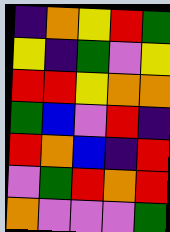[["indigo", "orange", "yellow", "red", "green"], ["yellow", "indigo", "green", "violet", "yellow"], ["red", "red", "yellow", "orange", "orange"], ["green", "blue", "violet", "red", "indigo"], ["red", "orange", "blue", "indigo", "red"], ["violet", "green", "red", "orange", "red"], ["orange", "violet", "violet", "violet", "green"]]